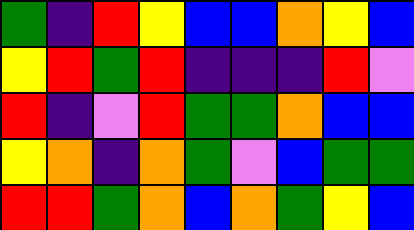[["green", "indigo", "red", "yellow", "blue", "blue", "orange", "yellow", "blue"], ["yellow", "red", "green", "red", "indigo", "indigo", "indigo", "red", "violet"], ["red", "indigo", "violet", "red", "green", "green", "orange", "blue", "blue"], ["yellow", "orange", "indigo", "orange", "green", "violet", "blue", "green", "green"], ["red", "red", "green", "orange", "blue", "orange", "green", "yellow", "blue"]]